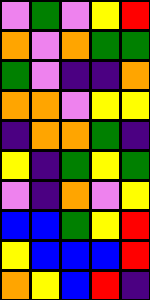[["violet", "green", "violet", "yellow", "red"], ["orange", "violet", "orange", "green", "green"], ["green", "violet", "indigo", "indigo", "orange"], ["orange", "orange", "violet", "yellow", "yellow"], ["indigo", "orange", "orange", "green", "indigo"], ["yellow", "indigo", "green", "yellow", "green"], ["violet", "indigo", "orange", "violet", "yellow"], ["blue", "blue", "green", "yellow", "red"], ["yellow", "blue", "blue", "blue", "red"], ["orange", "yellow", "blue", "red", "indigo"]]